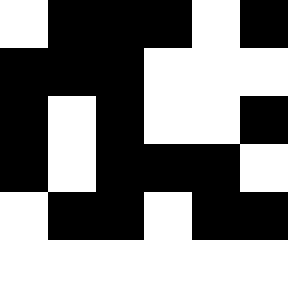[["white", "black", "black", "black", "white", "black"], ["black", "black", "black", "white", "white", "white"], ["black", "white", "black", "white", "white", "black"], ["black", "white", "black", "black", "black", "white"], ["white", "black", "black", "white", "black", "black"], ["white", "white", "white", "white", "white", "white"]]